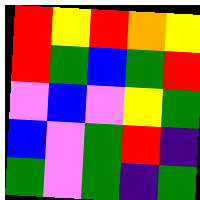[["red", "yellow", "red", "orange", "yellow"], ["red", "green", "blue", "green", "red"], ["violet", "blue", "violet", "yellow", "green"], ["blue", "violet", "green", "red", "indigo"], ["green", "violet", "green", "indigo", "green"]]